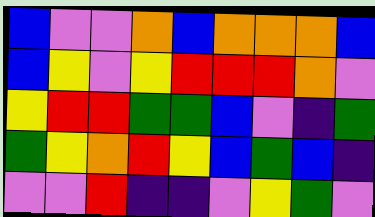[["blue", "violet", "violet", "orange", "blue", "orange", "orange", "orange", "blue"], ["blue", "yellow", "violet", "yellow", "red", "red", "red", "orange", "violet"], ["yellow", "red", "red", "green", "green", "blue", "violet", "indigo", "green"], ["green", "yellow", "orange", "red", "yellow", "blue", "green", "blue", "indigo"], ["violet", "violet", "red", "indigo", "indigo", "violet", "yellow", "green", "violet"]]